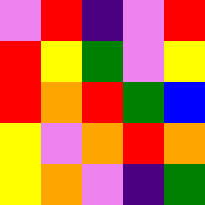[["violet", "red", "indigo", "violet", "red"], ["red", "yellow", "green", "violet", "yellow"], ["red", "orange", "red", "green", "blue"], ["yellow", "violet", "orange", "red", "orange"], ["yellow", "orange", "violet", "indigo", "green"]]